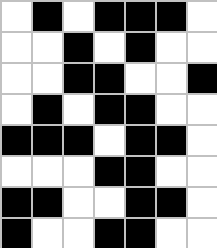[["white", "black", "white", "black", "black", "black", "white"], ["white", "white", "black", "white", "black", "white", "white"], ["white", "white", "black", "black", "white", "white", "black"], ["white", "black", "white", "black", "black", "white", "white"], ["black", "black", "black", "white", "black", "black", "white"], ["white", "white", "white", "black", "black", "white", "white"], ["black", "black", "white", "white", "black", "black", "white"], ["black", "white", "white", "black", "black", "white", "white"]]